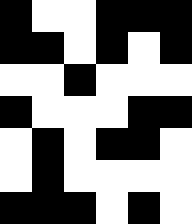[["black", "white", "white", "black", "black", "black"], ["black", "black", "white", "black", "white", "black"], ["white", "white", "black", "white", "white", "white"], ["black", "white", "white", "white", "black", "black"], ["white", "black", "white", "black", "black", "white"], ["white", "black", "white", "white", "white", "white"], ["black", "black", "black", "white", "black", "white"]]